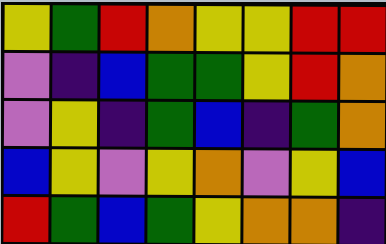[["yellow", "green", "red", "orange", "yellow", "yellow", "red", "red"], ["violet", "indigo", "blue", "green", "green", "yellow", "red", "orange"], ["violet", "yellow", "indigo", "green", "blue", "indigo", "green", "orange"], ["blue", "yellow", "violet", "yellow", "orange", "violet", "yellow", "blue"], ["red", "green", "blue", "green", "yellow", "orange", "orange", "indigo"]]